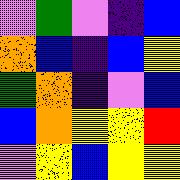[["violet", "green", "violet", "indigo", "blue"], ["orange", "blue", "indigo", "blue", "yellow"], ["green", "orange", "indigo", "violet", "blue"], ["blue", "orange", "yellow", "yellow", "red"], ["violet", "yellow", "blue", "yellow", "yellow"]]